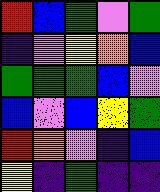[["red", "blue", "green", "violet", "green"], ["indigo", "violet", "yellow", "orange", "blue"], ["green", "green", "green", "blue", "violet"], ["blue", "violet", "blue", "yellow", "green"], ["red", "orange", "violet", "indigo", "blue"], ["yellow", "indigo", "green", "indigo", "indigo"]]